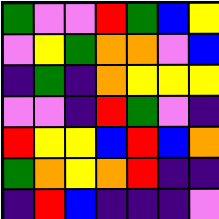[["green", "violet", "violet", "red", "green", "blue", "yellow"], ["violet", "yellow", "green", "orange", "orange", "violet", "blue"], ["indigo", "green", "indigo", "orange", "yellow", "yellow", "yellow"], ["violet", "violet", "indigo", "red", "green", "violet", "indigo"], ["red", "yellow", "yellow", "blue", "red", "blue", "orange"], ["green", "orange", "yellow", "orange", "red", "indigo", "indigo"], ["indigo", "red", "blue", "indigo", "indigo", "indigo", "violet"]]